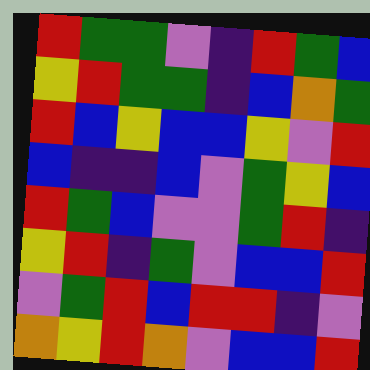[["red", "green", "green", "violet", "indigo", "red", "green", "blue"], ["yellow", "red", "green", "green", "indigo", "blue", "orange", "green"], ["red", "blue", "yellow", "blue", "blue", "yellow", "violet", "red"], ["blue", "indigo", "indigo", "blue", "violet", "green", "yellow", "blue"], ["red", "green", "blue", "violet", "violet", "green", "red", "indigo"], ["yellow", "red", "indigo", "green", "violet", "blue", "blue", "red"], ["violet", "green", "red", "blue", "red", "red", "indigo", "violet"], ["orange", "yellow", "red", "orange", "violet", "blue", "blue", "red"]]